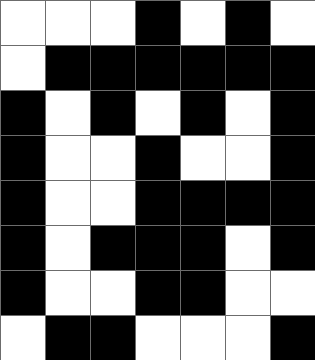[["white", "white", "white", "black", "white", "black", "white"], ["white", "black", "black", "black", "black", "black", "black"], ["black", "white", "black", "white", "black", "white", "black"], ["black", "white", "white", "black", "white", "white", "black"], ["black", "white", "white", "black", "black", "black", "black"], ["black", "white", "black", "black", "black", "white", "black"], ["black", "white", "white", "black", "black", "white", "white"], ["white", "black", "black", "white", "white", "white", "black"]]